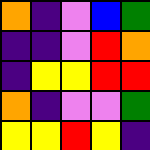[["orange", "indigo", "violet", "blue", "green"], ["indigo", "indigo", "violet", "red", "orange"], ["indigo", "yellow", "yellow", "red", "red"], ["orange", "indigo", "violet", "violet", "green"], ["yellow", "yellow", "red", "yellow", "indigo"]]